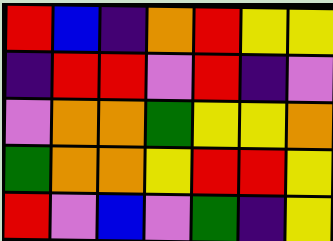[["red", "blue", "indigo", "orange", "red", "yellow", "yellow"], ["indigo", "red", "red", "violet", "red", "indigo", "violet"], ["violet", "orange", "orange", "green", "yellow", "yellow", "orange"], ["green", "orange", "orange", "yellow", "red", "red", "yellow"], ["red", "violet", "blue", "violet", "green", "indigo", "yellow"]]